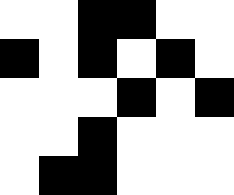[["white", "white", "black", "black", "white", "white"], ["black", "white", "black", "white", "black", "white"], ["white", "white", "white", "black", "white", "black"], ["white", "white", "black", "white", "white", "white"], ["white", "black", "black", "white", "white", "white"]]